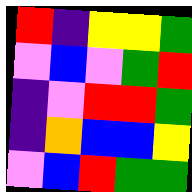[["red", "indigo", "yellow", "yellow", "green"], ["violet", "blue", "violet", "green", "red"], ["indigo", "violet", "red", "red", "green"], ["indigo", "orange", "blue", "blue", "yellow"], ["violet", "blue", "red", "green", "green"]]